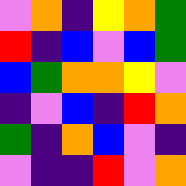[["violet", "orange", "indigo", "yellow", "orange", "green"], ["red", "indigo", "blue", "violet", "blue", "green"], ["blue", "green", "orange", "orange", "yellow", "violet"], ["indigo", "violet", "blue", "indigo", "red", "orange"], ["green", "indigo", "orange", "blue", "violet", "indigo"], ["violet", "indigo", "indigo", "red", "violet", "orange"]]